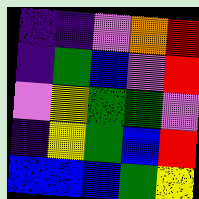[["indigo", "indigo", "violet", "orange", "red"], ["indigo", "green", "blue", "violet", "red"], ["violet", "yellow", "green", "green", "violet"], ["indigo", "yellow", "green", "blue", "red"], ["blue", "blue", "blue", "green", "yellow"]]